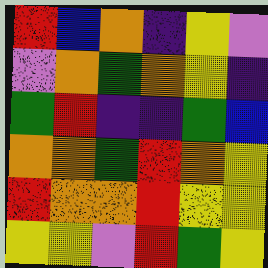[["red", "blue", "orange", "indigo", "yellow", "violet"], ["violet", "orange", "green", "orange", "yellow", "indigo"], ["green", "red", "indigo", "indigo", "green", "blue"], ["orange", "orange", "green", "red", "orange", "yellow"], ["red", "orange", "orange", "red", "yellow", "yellow"], ["yellow", "yellow", "violet", "red", "green", "yellow"]]